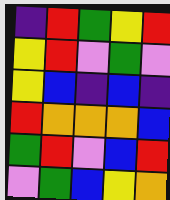[["indigo", "red", "green", "yellow", "red"], ["yellow", "red", "violet", "green", "violet"], ["yellow", "blue", "indigo", "blue", "indigo"], ["red", "orange", "orange", "orange", "blue"], ["green", "red", "violet", "blue", "red"], ["violet", "green", "blue", "yellow", "orange"]]